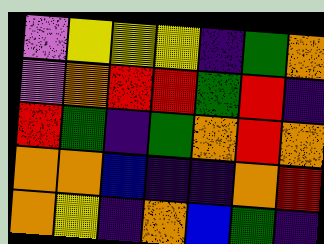[["violet", "yellow", "yellow", "yellow", "indigo", "green", "orange"], ["violet", "orange", "red", "red", "green", "red", "indigo"], ["red", "green", "indigo", "green", "orange", "red", "orange"], ["orange", "orange", "blue", "indigo", "indigo", "orange", "red"], ["orange", "yellow", "indigo", "orange", "blue", "green", "indigo"]]